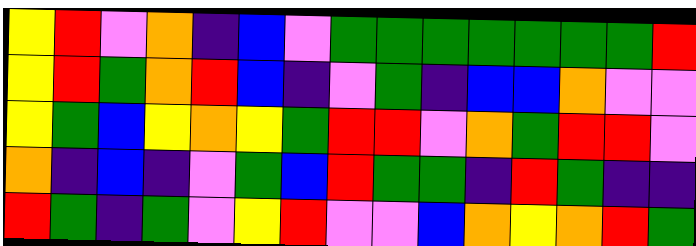[["yellow", "red", "violet", "orange", "indigo", "blue", "violet", "green", "green", "green", "green", "green", "green", "green", "red"], ["yellow", "red", "green", "orange", "red", "blue", "indigo", "violet", "green", "indigo", "blue", "blue", "orange", "violet", "violet"], ["yellow", "green", "blue", "yellow", "orange", "yellow", "green", "red", "red", "violet", "orange", "green", "red", "red", "violet"], ["orange", "indigo", "blue", "indigo", "violet", "green", "blue", "red", "green", "green", "indigo", "red", "green", "indigo", "indigo"], ["red", "green", "indigo", "green", "violet", "yellow", "red", "violet", "violet", "blue", "orange", "yellow", "orange", "red", "green"]]